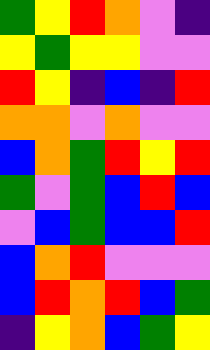[["green", "yellow", "red", "orange", "violet", "indigo"], ["yellow", "green", "yellow", "yellow", "violet", "violet"], ["red", "yellow", "indigo", "blue", "indigo", "red"], ["orange", "orange", "violet", "orange", "violet", "violet"], ["blue", "orange", "green", "red", "yellow", "red"], ["green", "violet", "green", "blue", "red", "blue"], ["violet", "blue", "green", "blue", "blue", "red"], ["blue", "orange", "red", "violet", "violet", "violet"], ["blue", "red", "orange", "red", "blue", "green"], ["indigo", "yellow", "orange", "blue", "green", "yellow"]]